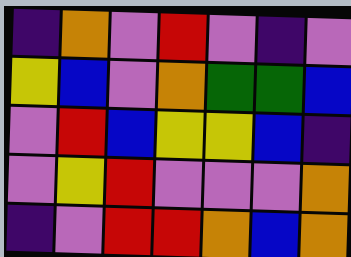[["indigo", "orange", "violet", "red", "violet", "indigo", "violet"], ["yellow", "blue", "violet", "orange", "green", "green", "blue"], ["violet", "red", "blue", "yellow", "yellow", "blue", "indigo"], ["violet", "yellow", "red", "violet", "violet", "violet", "orange"], ["indigo", "violet", "red", "red", "orange", "blue", "orange"]]